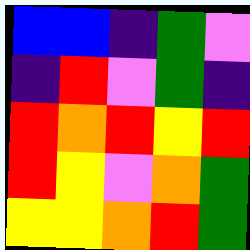[["blue", "blue", "indigo", "green", "violet"], ["indigo", "red", "violet", "green", "indigo"], ["red", "orange", "red", "yellow", "red"], ["red", "yellow", "violet", "orange", "green"], ["yellow", "yellow", "orange", "red", "green"]]